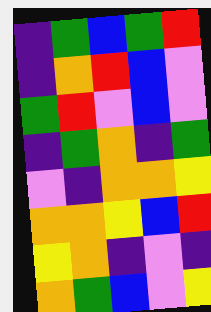[["indigo", "green", "blue", "green", "red"], ["indigo", "orange", "red", "blue", "violet"], ["green", "red", "violet", "blue", "violet"], ["indigo", "green", "orange", "indigo", "green"], ["violet", "indigo", "orange", "orange", "yellow"], ["orange", "orange", "yellow", "blue", "red"], ["yellow", "orange", "indigo", "violet", "indigo"], ["orange", "green", "blue", "violet", "yellow"]]